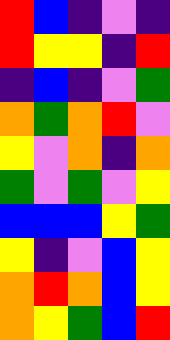[["red", "blue", "indigo", "violet", "indigo"], ["red", "yellow", "yellow", "indigo", "red"], ["indigo", "blue", "indigo", "violet", "green"], ["orange", "green", "orange", "red", "violet"], ["yellow", "violet", "orange", "indigo", "orange"], ["green", "violet", "green", "violet", "yellow"], ["blue", "blue", "blue", "yellow", "green"], ["yellow", "indigo", "violet", "blue", "yellow"], ["orange", "red", "orange", "blue", "yellow"], ["orange", "yellow", "green", "blue", "red"]]